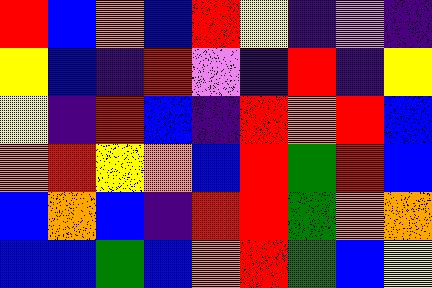[["red", "blue", "orange", "blue", "red", "yellow", "indigo", "violet", "indigo"], ["yellow", "blue", "indigo", "red", "violet", "indigo", "red", "indigo", "yellow"], ["yellow", "indigo", "red", "blue", "indigo", "red", "orange", "red", "blue"], ["orange", "red", "yellow", "orange", "blue", "red", "green", "red", "blue"], ["blue", "orange", "blue", "indigo", "red", "red", "green", "orange", "orange"], ["blue", "blue", "green", "blue", "orange", "red", "green", "blue", "yellow"]]